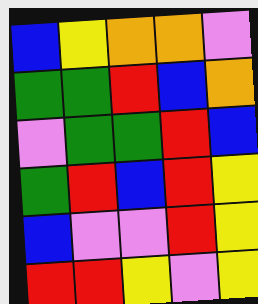[["blue", "yellow", "orange", "orange", "violet"], ["green", "green", "red", "blue", "orange"], ["violet", "green", "green", "red", "blue"], ["green", "red", "blue", "red", "yellow"], ["blue", "violet", "violet", "red", "yellow"], ["red", "red", "yellow", "violet", "yellow"]]